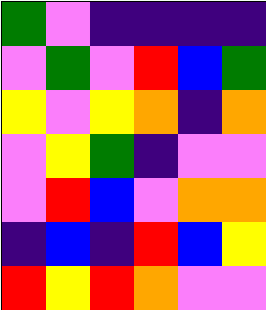[["green", "violet", "indigo", "indigo", "indigo", "indigo"], ["violet", "green", "violet", "red", "blue", "green"], ["yellow", "violet", "yellow", "orange", "indigo", "orange"], ["violet", "yellow", "green", "indigo", "violet", "violet"], ["violet", "red", "blue", "violet", "orange", "orange"], ["indigo", "blue", "indigo", "red", "blue", "yellow"], ["red", "yellow", "red", "orange", "violet", "violet"]]